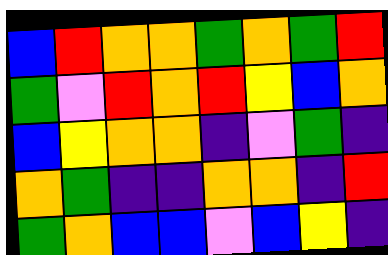[["blue", "red", "orange", "orange", "green", "orange", "green", "red"], ["green", "violet", "red", "orange", "red", "yellow", "blue", "orange"], ["blue", "yellow", "orange", "orange", "indigo", "violet", "green", "indigo"], ["orange", "green", "indigo", "indigo", "orange", "orange", "indigo", "red"], ["green", "orange", "blue", "blue", "violet", "blue", "yellow", "indigo"]]